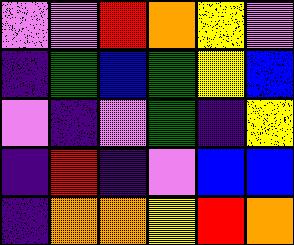[["violet", "violet", "red", "orange", "yellow", "violet"], ["indigo", "green", "blue", "green", "yellow", "blue"], ["violet", "indigo", "violet", "green", "indigo", "yellow"], ["indigo", "red", "indigo", "violet", "blue", "blue"], ["indigo", "orange", "orange", "yellow", "red", "orange"]]